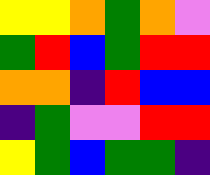[["yellow", "yellow", "orange", "green", "orange", "violet"], ["green", "red", "blue", "green", "red", "red"], ["orange", "orange", "indigo", "red", "blue", "blue"], ["indigo", "green", "violet", "violet", "red", "red"], ["yellow", "green", "blue", "green", "green", "indigo"]]